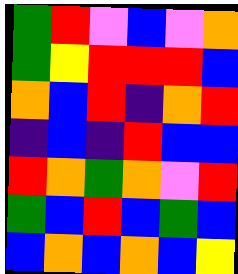[["green", "red", "violet", "blue", "violet", "orange"], ["green", "yellow", "red", "red", "red", "blue"], ["orange", "blue", "red", "indigo", "orange", "red"], ["indigo", "blue", "indigo", "red", "blue", "blue"], ["red", "orange", "green", "orange", "violet", "red"], ["green", "blue", "red", "blue", "green", "blue"], ["blue", "orange", "blue", "orange", "blue", "yellow"]]